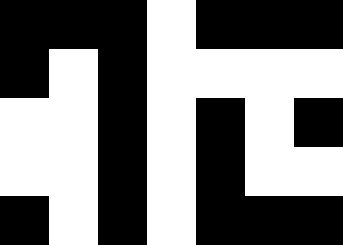[["black", "black", "black", "white", "black", "black", "black"], ["black", "white", "black", "white", "white", "white", "white"], ["white", "white", "black", "white", "black", "white", "black"], ["white", "white", "black", "white", "black", "white", "white"], ["black", "white", "black", "white", "black", "black", "black"]]